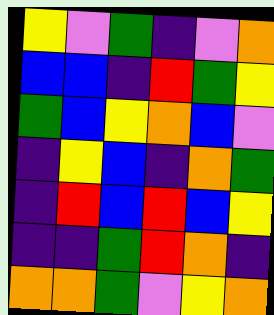[["yellow", "violet", "green", "indigo", "violet", "orange"], ["blue", "blue", "indigo", "red", "green", "yellow"], ["green", "blue", "yellow", "orange", "blue", "violet"], ["indigo", "yellow", "blue", "indigo", "orange", "green"], ["indigo", "red", "blue", "red", "blue", "yellow"], ["indigo", "indigo", "green", "red", "orange", "indigo"], ["orange", "orange", "green", "violet", "yellow", "orange"]]